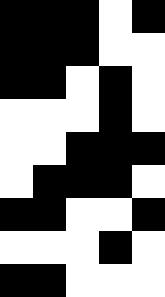[["black", "black", "black", "white", "black"], ["black", "black", "black", "white", "white"], ["black", "black", "white", "black", "white"], ["white", "white", "white", "black", "white"], ["white", "white", "black", "black", "black"], ["white", "black", "black", "black", "white"], ["black", "black", "white", "white", "black"], ["white", "white", "white", "black", "white"], ["black", "black", "white", "white", "white"]]